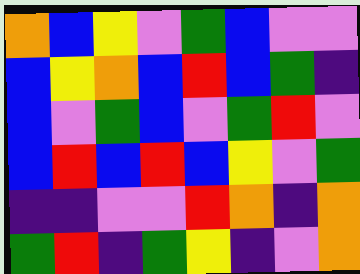[["orange", "blue", "yellow", "violet", "green", "blue", "violet", "violet"], ["blue", "yellow", "orange", "blue", "red", "blue", "green", "indigo"], ["blue", "violet", "green", "blue", "violet", "green", "red", "violet"], ["blue", "red", "blue", "red", "blue", "yellow", "violet", "green"], ["indigo", "indigo", "violet", "violet", "red", "orange", "indigo", "orange"], ["green", "red", "indigo", "green", "yellow", "indigo", "violet", "orange"]]